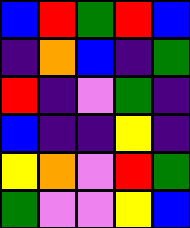[["blue", "red", "green", "red", "blue"], ["indigo", "orange", "blue", "indigo", "green"], ["red", "indigo", "violet", "green", "indigo"], ["blue", "indigo", "indigo", "yellow", "indigo"], ["yellow", "orange", "violet", "red", "green"], ["green", "violet", "violet", "yellow", "blue"]]